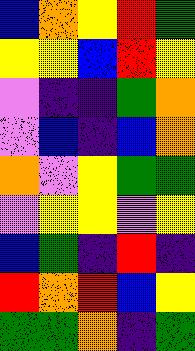[["blue", "orange", "yellow", "red", "green"], ["yellow", "yellow", "blue", "red", "yellow"], ["violet", "indigo", "indigo", "green", "orange"], ["violet", "blue", "indigo", "blue", "orange"], ["orange", "violet", "yellow", "green", "green"], ["violet", "yellow", "yellow", "violet", "yellow"], ["blue", "green", "indigo", "red", "indigo"], ["red", "orange", "red", "blue", "yellow"], ["green", "green", "orange", "indigo", "green"]]